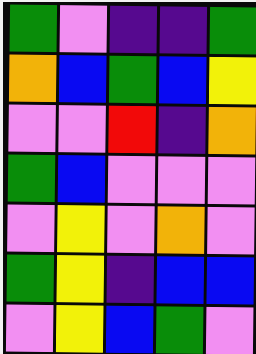[["green", "violet", "indigo", "indigo", "green"], ["orange", "blue", "green", "blue", "yellow"], ["violet", "violet", "red", "indigo", "orange"], ["green", "blue", "violet", "violet", "violet"], ["violet", "yellow", "violet", "orange", "violet"], ["green", "yellow", "indigo", "blue", "blue"], ["violet", "yellow", "blue", "green", "violet"]]